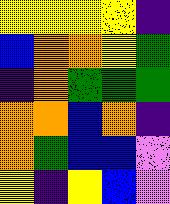[["yellow", "yellow", "yellow", "yellow", "indigo"], ["blue", "orange", "orange", "yellow", "green"], ["indigo", "orange", "green", "green", "green"], ["orange", "orange", "blue", "orange", "indigo"], ["orange", "green", "blue", "blue", "violet"], ["yellow", "indigo", "yellow", "blue", "violet"]]